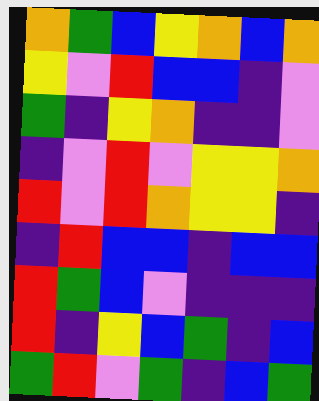[["orange", "green", "blue", "yellow", "orange", "blue", "orange"], ["yellow", "violet", "red", "blue", "blue", "indigo", "violet"], ["green", "indigo", "yellow", "orange", "indigo", "indigo", "violet"], ["indigo", "violet", "red", "violet", "yellow", "yellow", "orange"], ["red", "violet", "red", "orange", "yellow", "yellow", "indigo"], ["indigo", "red", "blue", "blue", "indigo", "blue", "blue"], ["red", "green", "blue", "violet", "indigo", "indigo", "indigo"], ["red", "indigo", "yellow", "blue", "green", "indigo", "blue"], ["green", "red", "violet", "green", "indigo", "blue", "green"]]